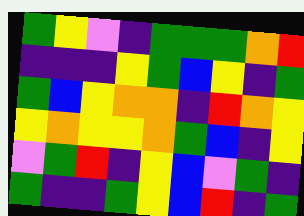[["green", "yellow", "violet", "indigo", "green", "green", "green", "orange", "red"], ["indigo", "indigo", "indigo", "yellow", "green", "blue", "yellow", "indigo", "green"], ["green", "blue", "yellow", "orange", "orange", "indigo", "red", "orange", "yellow"], ["yellow", "orange", "yellow", "yellow", "orange", "green", "blue", "indigo", "yellow"], ["violet", "green", "red", "indigo", "yellow", "blue", "violet", "green", "indigo"], ["green", "indigo", "indigo", "green", "yellow", "blue", "red", "indigo", "green"]]